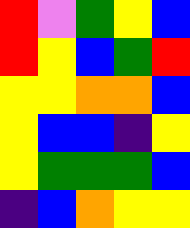[["red", "violet", "green", "yellow", "blue"], ["red", "yellow", "blue", "green", "red"], ["yellow", "yellow", "orange", "orange", "blue"], ["yellow", "blue", "blue", "indigo", "yellow"], ["yellow", "green", "green", "green", "blue"], ["indigo", "blue", "orange", "yellow", "yellow"]]